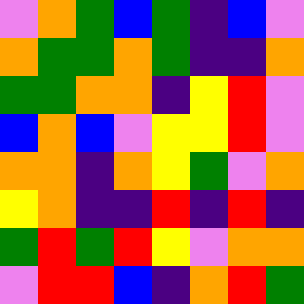[["violet", "orange", "green", "blue", "green", "indigo", "blue", "violet"], ["orange", "green", "green", "orange", "green", "indigo", "indigo", "orange"], ["green", "green", "orange", "orange", "indigo", "yellow", "red", "violet"], ["blue", "orange", "blue", "violet", "yellow", "yellow", "red", "violet"], ["orange", "orange", "indigo", "orange", "yellow", "green", "violet", "orange"], ["yellow", "orange", "indigo", "indigo", "red", "indigo", "red", "indigo"], ["green", "red", "green", "red", "yellow", "violet", "orange", "orange"], ["violet", "red", "red", "blue", "indigo", "orange", "red", "green"]]